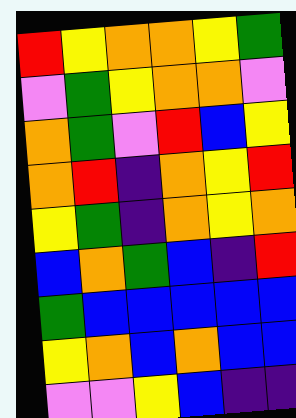[["red", "yellow", "orange", "orange", "yellow", "green"], ["violet", "green", "yellow", "orange", "orange", "violet"], ["orange", "green", "violet", "red", "blue", "yellow"], ["orange", "red", "indigo", "orange", "yellow", "red"], ["yellow", "green", "indigo", "orange", "yellow", "orange"], ["blue", "orange", "green", "blue", "indigo", "red"], ["green", "blue", "blue", "blue", "blue", "blue"], ["yellow", "orange", "blue", "orange", "blue", "blue"], ["violet", "violet", "yellow", "blue", "indigo", "indigo"]]